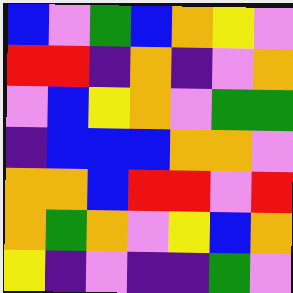[["blue", "violet", "green", "blue", "orange", "yellow", "violet"], ["red", "red", "indigo", "orange", "indigo", "violet", "orange"], ["violet", "blue", "yellow", "orange", "violet", "green", "green"], ["indigo", "blue", "blue", "blue", "orange", "orange", "violet"], ["orange", "orange", "blue", "red", "red", "violet", "red"], ["orange", "green", "orange", "violet", "yellow", "blue", "orange"], ["yellow", "indigo", "violet", "indigo", "indigo", "green", "violet"]]